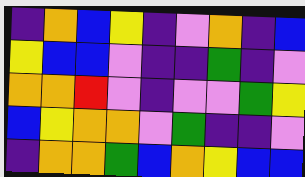[["indigo", "orange", "blue", "yellow", "indigo", "violet", "orange", "indigo", "blue"], ["yellow", "blue", "blue", "violet", "indigo", "indigo", "green", "indigo", "violet"], ["orange", "orange", "red", "violet", "indigo", "violet", "violet", "green", "yellow"], ["blue", "yellow", "orange", "orange", "violet", "green", "indigo", "indigo", "violet"], ["indigo", "orange", "orange", "green", "blue", "orange", "yellow", "blue", "blue"]]